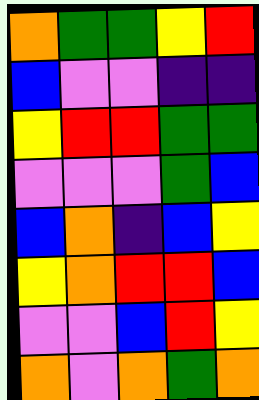[["orange", "green", "green", "yellow", "red"], ["blue", "violet", "violet", "indigo", "indigo"], ["yellow", "red", "red", "green", "green"], ["violet", "violet", "violet", "green", "blue"], ["blue", "orange", "indigo", "blue", "yellow"], ["yellow", "orange", "red", "red", "blue"], ["violet", "violet", "blue", "red", "yellow"], ["orange", "violet", "orange", "green", "orange"]]